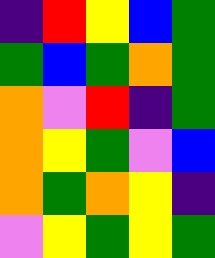[["indigo", "red", "yellow", "blue", "green"], ["green", "blue", "green", "orange", "green"], ["orange", "violet", "red", "indigo", "green"], ["orange", "yellow", "green", "violet", "blue"], ["orange", "green", "orange", "yellow", "indigo"], ["violet", "yellow", "green", "yellow", "green"]]